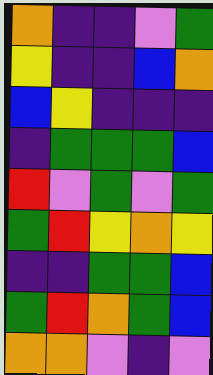[["orange", "indigo", "indigo", "violet", "green"], ["yellow", "indigo", "indigo", "blue", "orange"], ["blue", "yellow", "indigo", "indigo", "indigo"], ["indigo", "green", "green", "green", "blue"], ["red", "violet", "green", "violet", "green"], ["green", "red", "yellow", "orange", "yellow"], ["indigo", "indigo", "green", "green", "blue"], ["green", "red", "orange", "green", "blue"], ["orange", "orange", "violet", "indigo", "violet"]]